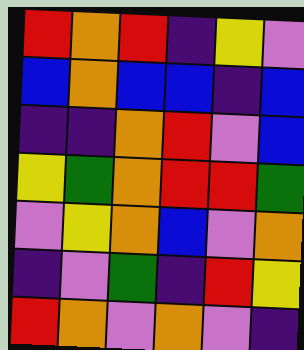[["red", "orange", "red", "indigo", "yellow", "violet"], ["blue", "orange", "blue", "blue", "indigo", "blue"], ["indigo", "indigo", "orange", "red", "violet", "blue"], ["yellow", "green", "orange", "red", "red", "green"], ["violet", "yellow", "orange", "blue", "violet", "orange"], ["indigo", "violet", "green", "indigo", "red", "yellow"], ["red", "orange", "violet", "orange", "violet", "indigo"]]